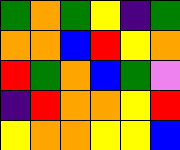[["green", "orange", "green", "yellow", "indigo", "green"], ["orange", "orange", "blue", "red", "yellow", "orange"], ["red", "green", "orange", "blue", "green", "violet"], ["indigo", "red", "orange", "orange", "yellow", "red"], ["yellow", "orange", "orange", "yellow", "yellow", "blue"]]